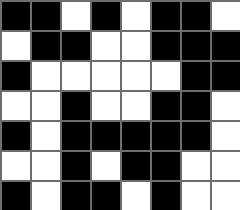[["black", "black", "white", "black", "white", "black", "black", "white"], ["white", "black", "black", "white", "white", "black", "black", "black"], ["black", "white", "white", "white", "white", "white", "black", "black"], ["white", "white", "black", "white", "white", "black", "black", "white"], ["black", "white", "black", "black", "black", "black", "black", "white"], ["white", "white", "black", "white", "black", "black", "white", "white"], ["black", "white", "black", "black", "white", "black", "white", "white"]]